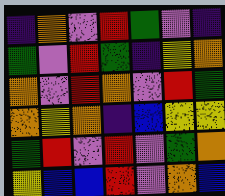[["indigo", "orange", "violet", "red", "green", "violet", "indigo"], ["green", "violet", "red", "green", "indigo", "yellow", "orange"], ["orange", "violet", "red", "orange", "violet", "red", "green"], ["orange", "yellow", "orange", "indigo", "blue", "yellow", "yellow"], ["green", "red", "violet", "red", "violet", "green", "orange"], ["yellow", "blue", "blue", "red", "violet", "orange", "blue"]]